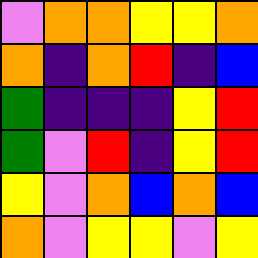[["violet", "orange", "orange", "yellow", "yellow", "orange"], ["orange", "indigo", "orange", "red", "indigo", "blue"], ["green", "indigo", "indigo", "indigo", "yellow", "red"], ["green", "violet", "red", "indigo", "yellow", "red"], ["yellow", "violet", "orange", "blue", "orange", "blue"], ["orange", "violet", "yellow", "yellow", "violet", "yellow"]]